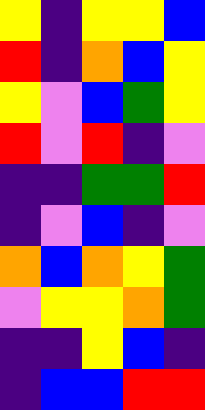[["yellow", "indigo", "yellow", "yellow", "blue"], ["red", "indigo", "orange", "blue", "yellow"], ["yellow", "violet", "blue", "green", "yellow"], ["red", "violet", "red", "indigo", "violet"], ["indigo", "indigo", "green", "green", "red"], ["indigo", "violet", "blue", "indigo", "violet"], ["orange", "blue", "orange", "yellow", "green"], ["violet", "yellow", "yellow", "orange", "green"], ["indigo", "indigo", "yellow", "blue", "indigo"], ["indigo", "blue", "blue", "red", "red"]]